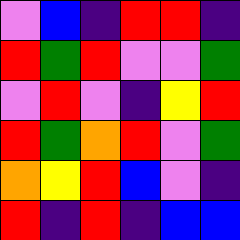[["violet", "blue", "indigo", "red", "red", "indigo"], ["red", "green", "red", "violet", "violet", "green"], ["violet", "red", "violet", "indigo", "yellow", "red"], ["red", "green", "orange", "red", "violet", "green"], ["orange", "yellow", "red", "blue", "violet", "indigo"], ["red", "indigo", "red", "indigo", "blue", "blue"]]